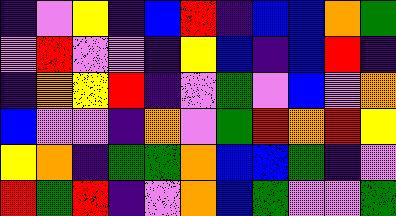[["indigo", "violet", "yellow", "indigo", "blue", "red", "indigo", "blue", "blue", "orange", "green"], ["violet", "red", "violet", "violet", "indigo", "yellow", "blue", "indigo", "blue", "red", "indigo"], ["indigo", "orange", "yellow", "red", "indigo", "violet", "green", "violet", "blue", "violet", "orange"], ["blue", "violet", "violet", "indigo", "orange", "violet", "green", "red", "orange", "red", "yellow"], ["yellow", "orange", "indigo", "green", "green", "orange", "blue", "blue", "green", "indigo", "violet"], ["red", "green", "red", "indigo", "violet", "orange", "blue", "green", "violet", "violet", "green"]]